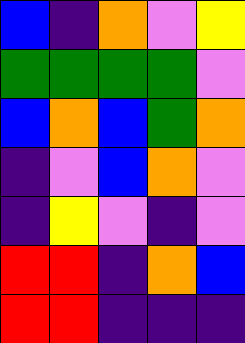[["blue", "indigo", "orange", "violet", "yellow"], ["green", "green", "green", "green", "violet"], ["blue", "orange", "blue", "green", "orange"], ["indigo", "violet", "blue", "orange", "violet"], ["indigo", "yellow", "violet", "indigo", "violet"], ["red", "red", "indigo", "orange", "blue"], ["red", "red", "indigo", "indigo", "indigo"]]